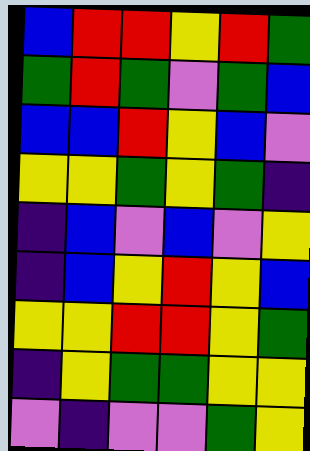[["blue", "red", "red", "yellow", "red", "green"], ["green", "red", "green", "violet", "green", "blue"], ["blue", "blue", "red", "yellow", "blue", "violet"], ["yellow", "yellow", "green", "yellow", "green", "indigo"], ["indigo", "blue", "violet", "blue", "violet", "yellow"], ["indigo", "blue", "yellow", "red", "yellow", "blue"], ["yellow", "yellow", "red", "red", "yellow", "green"], ["indigo", "yellow", "green", "green", "yellow", "yellow"], ["violet", "indigo", "violet", "violet", "green", "yellow"]]